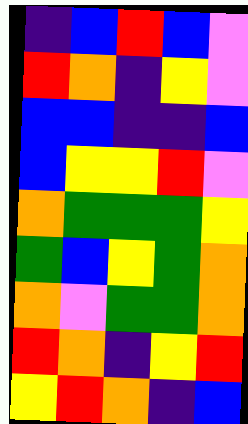[["indigo", "blue", "red", "blue", "violet"], ["red", "orange", "indigo", "yellow", "violet"], ["blue", "blue", "indigo", "indigo", "blue"], ["blue", "yellow", "yellow", "red", "violet"], ["orange", "green", "green", "green", "yellow"], ["green", "blue", "yellow", "green", "orange"], ["orange", "violet", "green", "green", "orange"], ["red", "orange", "indigo", "yellow", "red"], ["yellow", "red", "orange", "indigo", "blue"]]